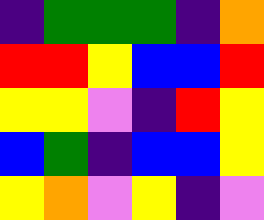[["indigo", "green", "green", "green", "indigo", "orange"], ["red", "red", "yellow", "blue", "blue", "red"], ["yellow", "yellow", "violet", "indigo", "red", "yellow"], ["blue", "green", "indigo", "blue", "blue", "yellow"], ["yellow", "orange", "violet", "yellow", "indigo", "violet"]]